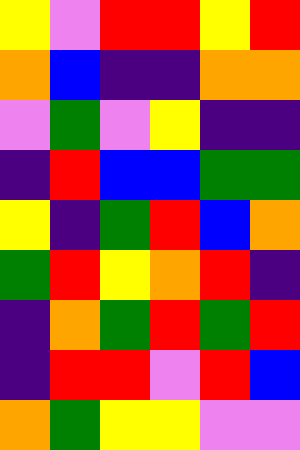[["yellow", "violet", "red", "red", "yellow", "red"], ["orange", "blue", "indigo", "indigo", "orange", "orange"], ["violet", "green", "violet", "yellow", "indigo", "indigo"], ["indigo", "red", "blue", "blue", "green", "green"], ["yellow", "indigo", "green", "red", "blue", "orange"], ["green", "red", "yellow", "orange", "red", "indigo"], ["indigo", "orange", "green", "red", "green", "red"], ["indigo", "red", "red", "violet", "red", "blue"], ["orange", "green", "yellow", "yellow", "violet", "violet"]]